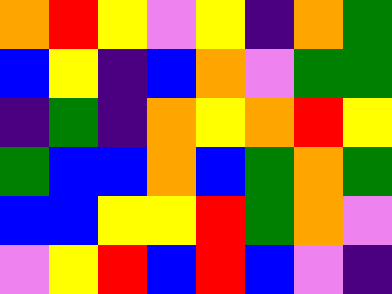[["orange", "red", "yellow", "violet", "yellow", "indigo", "orange", "green"], ["blue", "yellow", "indigo", "blue", "orange", "violet", "green", "green"], ["indigo", "green", "indigo", "orange", "yellow", "orange", "red", "yellow"], ["green", "blue", "blue", "orange", "blue", "green", "orange", "green"], ["blue", "blue", "yellow", "yellow", "red", "green", "orange", "violet"], ["violet", "yellow", "red", "blue", "red", "blue", "violet", "indigo"]]